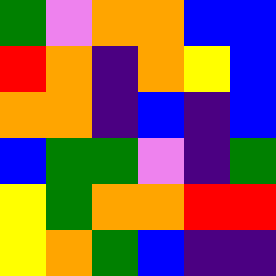[["green", "violet", "orange", "orange", "blue", "blue"], ["red", "orange", "indigo", "orange", "yellow", "blue"], ["orange", "orange", "indigo", "blue", "indigo", "blue"], ["blue", "green", "green", "violet", "indigo", "green"], ["yellow", "green", "orange", "orange", "red", "red"], ["yellow", "orange", "green", "blue", "indigo", "indigo"]]